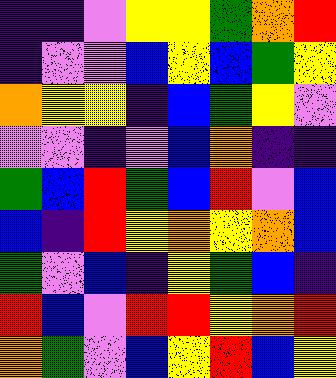[["indigo", "indigo", "violet", "yellow", "yellow", "green", "orange", "red"], ["indigo", "violet", "violet", "blue", "yellow", "blue", "green", "yellow"], ["orange", "yellow", "yellow", "indigo", "blue", "green", "yellow", "violet"], ["violet", "violet", "indigo", "violet", "blue", "orange", "indigo", "indigo"], ["green", "blue", "red", "green", "blue", "red", "violet", "blue"], ["blue", "indigo", "red", "yellow", "orange", "yellow", "orange", "blue"], ["green", "violet", "blue", "indigo", "yellow", "green", "blue", "indigo"], ["red", "blue", "violet", "red", "red", "yellow", "orange", "red"], ["orange", "green", "violet", "blue", "yellow", "red", "blue", "yellow"]]